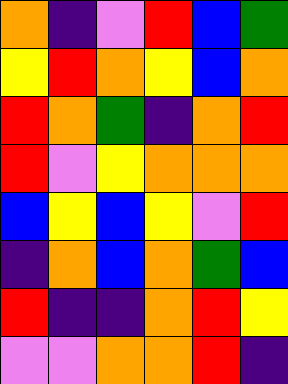[["orange", "indigo", "violet", "red", "blue", "green"], ["yellow", "red", "orange", "yellow", "blue", "orange"], ["red", "orange", "green", "indigo", "orange", "red"], ["red", "violet", "yellow", "orange", "orange", "orange"], ["blue", "yellow", "blue", "yellow", "violet", "red"], ["indigo", "orange", "blue", "orange", "green", "blue"], ["red", "indigo", "indigo", "orange", "red", "yellow"], ["violet", "violet", "orange", "orange", "red", "indigo"]]